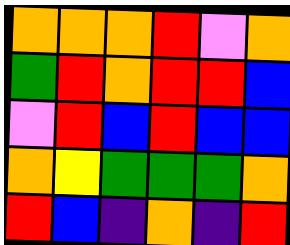[["orange", "orange", "orange", "red", "violet", "orange"], ["green", "red", "orange", "red", "red", "blue"], ["violet", "red", "blue", "red", "blue", "blue"], ["orange", "yellow", "green", "green", "green", "orange"], ["red", "blue", "indigo", "orange", "indigo", "red"]]